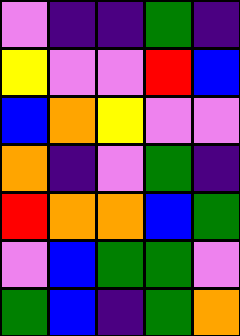[["violet", "indigo", "indigo", "green", "indigo"], ["yellow", "violet", "violet", "red", "blue"], ["blue", "orange", "yellow", "violet", "violet"], ["orange", "indigo", "violet", "green", "indigo"], ["red", "orange", "orange", "blue", "green"], ["violet", "blue", "green", "green", "violet"], ["green", "blue", "indigo", "green", "orange"]]